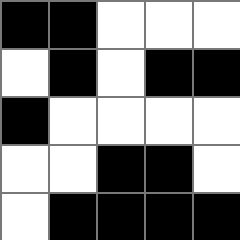[["black", "black", "white", "white", "white"], ["white", "black", "white", "black", "black"], ["black", "white", "white", "white", "white"], ["white", "white", "black", "black", "white"], ["white", "black", "black", "black", "black"]]